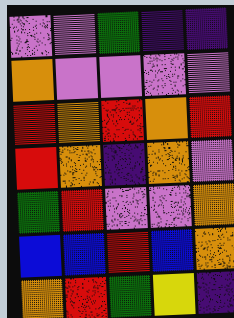[["violet", "violet", "green", "indigo", "indigo"], ["orange", "violet", "violet", "violet", "violet"], ["red", "orange", "red", "orange", "red"], ["red", "orange", "indigo", "orange", "violet"], ["green", "red", "violet", "violet", "orange"], ["blue", "blue", "red", "blue", "orange"], ["orange", "red", "green", "yellow", "indigo"]]